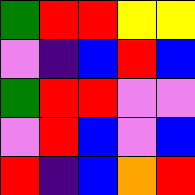[["green", "red", "red", "yellow", "yellow"], ["violet", "indigo", "blue", "red", "blue"], ["green", "red", "red", "violet", "violet"], ["violet", "red", "blue", "violet", "blue"], ["red", "indigo", "blue", "orange", "red"]]